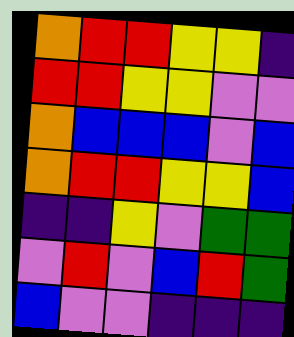[["orange", "red", "red", "yellow", "yellow", "indigo"], ["red", "red", "yellow", "yellow", "violet", "violet"], ["orange", "blue", "blue", "blue", "violet", "blue"], ["orange", "red", "red", "yellow", "yellow", "blue"], ["indigo", "indigo", "yellow", "violet", "green", "green"], ["violet", "red", "violet", "blue", "red", "green"], ["blue", "violet", "violet", "indigo", "indigo", "indigo"]]